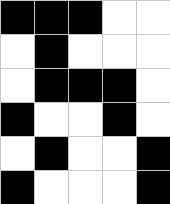[["black", "black", "black", "white", "white"], ["white", "black", "white", "white", "white"], ["white", "black", "black", "black", "white"], ["black", "white", "white", "black", "white"], ["white", "black", "white", "white", "black"], ["black", "white", "white", "white", "black"]]